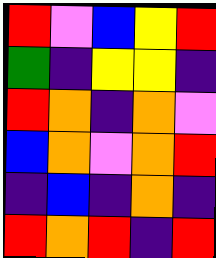[["red", "violet", "blue", "yellow", "red"], ["green", "indigo", "yellow", "yellow", "indigo"], ["red", "orange", "indigo", "orange", "violet"], ["blue", "orange", "violet", "orange", "red"], ["indigo", "blue", "indigo", "orange", "indigo"], ["red", "orange", "red", "indigo", "red"]]